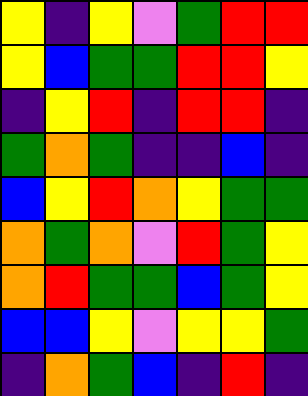[["yellow", "indigo", "yellow", "violet", "green", "red", "red"], ["yellow", "blue", "green", "green", "red", "red", "yellow"], ["indigo", "yellow", "red", "indigo", "red", "red", "indigo"], ["green", "orange", "green", "indigo", "indigo", "blue", "indigo"], ["blue", "yellow", "red", "orange", "yellow", "green", "green"], ["orange", "green", "orange", "violet", "red", "green", "yellow"], ["orange", "red", "green", "green", "blue", "green", "yellow"], ["blue", "blue", "yellow", "violet", "yellow", "yellow", "green"], ["indigo", "orange", "green", "blue", "indigo", "red", "indigo"]]